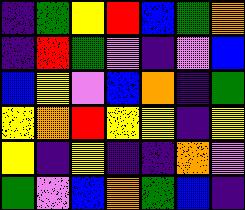[["indigo", "green", "yellow", "red", "blue", "green", "orange"], ["indigo", "red", "green", "violet", "indigo", "violet", "blue"], ["blue", "yellow", "violet", "blue", "orange", "indigo", "green"], ["yellow", "orange", "red", "yellow", "yellow", "indigo", "yellow"], ["yellow", "indigo", "yellow", "indigo", "indigo", "orange", "violet"], ["green", "violet", "blue", "orange", "green", "blue", "indigo"]]